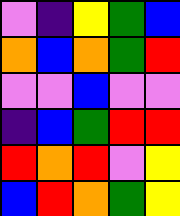[["violet", "indigo", "yellow", "green", "blue"], ["orange", "blue", "orange", "green", "red"], ["violet", "violet", "blue", "violet", "violet"], ["indigo", "blue", "green", "red", "red"], ["red", "orange", "red", "violet", "yellow"], ["blue", "red", "orange", "green", "yellow"]]